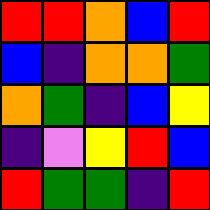[["red", "red", "orange", "blue", "red"], ["blue", "indigo", "orange", "orange", "green"], ["orange", "green", "indigo", "blue", "yellow"], ["indigo", "violet", "yellow", "red", "blue"], ["red", "green", "green", "indigo", "red"]]